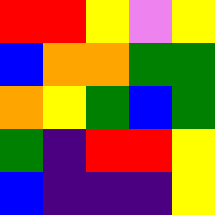[["red", "red", "yellow", "violet", "yellow"], ["blue", "orange", "orange", "green", "green"], ["orange", "yellow", "green", "blue", "green"], ["green", "indigo", "red", "red", "yellow"], ["blue", "indigo", "indigo", "indigo", "yellow"]]